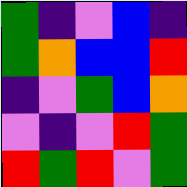[["green", "indigo", "violet", "blue", "indigo"], ["green", "orange", "blue", "blue", "red"], ["indigo", "violet", "green", "blue", "orange"], ["violet", "indigo", "violet", "red", "green"], ["red", "green", "red", "violet", "green"]]